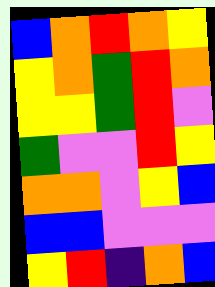[["blue", "orange", "red", "orange", "yellow"], ["yellow", "orange", "green", "red", "orange"], ["yellow", "yellow", "green", "red", "violet"], ["green", "violet", "violet", "red", "yellow"], ["orange", "orange", "violet", "yellow", "blue"], ["blue", "blue", "violet", "violet", "violet"], ["yellow", "red", "indigo", "orange", "blue"]]